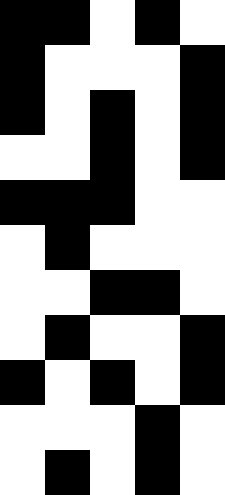[["black", "black", "white", "black", "white"], ["black", "white", "white", "white", "black"], ["black", "white", "black", "white", "black"], ["white", "white", "black", "white", "black"], ["black", "black", "black", "white", "white"], ["white", "black", "white", "white", "white"], ["white", "white", "black", "black", "white"], ["white", "black", "white", "white", "black"], ["black", "white", "black", "white", "black"], ["white", "white", "white", "black", "white"], ["white", "black", "white", "black", "white"]]